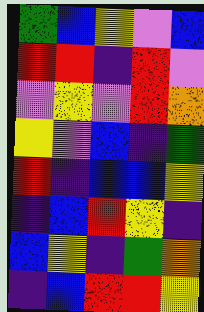[["green", "blue", "yellow", "violet", "blue"], ["red", "red", "indigo", "red", "violet"], ["violet", "yellow", "violet", "red", "orange"], ["yellow", "violet", "blue", "indigo", "green"], ["red", "indigo", "blue", "blue", "yellow"], ["indigo", "blue", "red", "yellow", "indigo"], ["blue", "yellow", "indigo", "green", "orange"], ["indigo", "blue", "red", "red", "yellow"]]